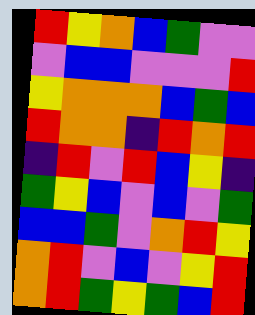[["red", "yellow", "orange", "blue", "green", "violet", "violet"], ["violet", "blue", "blue", "violet", "violet", "violet", "red"], ["yellow", "orange", "orange", "orange", "blue", "green", "blue"], ["red", "orange", "orange", "indigo", "red", "orange", "red"], ["indigo", "red", "violet", "red", "blue", "yellow", "indigo"], ["green", "yellow", "blue", "violet", "blue", "violet", "green"], ["blue", "blue", "green", "violet", "orange", "red", "yellow"], ["orange", "red", "violet", "blue", "violet", "yellow", "red"], ["orange", "red", "green", "yellow", "green", "blue", "red"]]